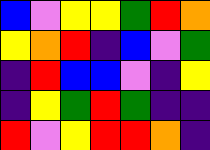[["blue", "violet", "yellow", "yellow", "green", "red", "orange"], ["yellow", "orange", "red", "indigo", "blue", "violet", "green"], ["indigo", "red", "blue", "blue", "violet", "indigo", "yellow"], ["indigo", "yellow", "green", "red", "green", "indigo", "indigo"], ["red", "violet", "yellow", "red", "red", "orange", "indigo"]]